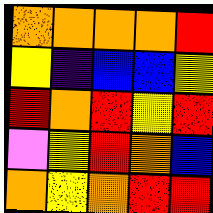[["orange", "orange", "orange", "orange", "red"], ["yellow", "indigo", "blue", "blue", "yellow"], ["red", "orange", "red", "yellow", "red"], ["violet", "yellow", "red", "orange", "blue"], ["orange", "yellow", "orange", "red", "red"]]